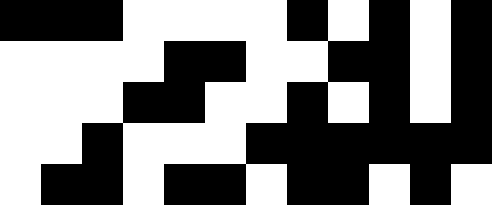[["black", "black", "black", "white", "white", "white", "white", "black", "white", "black", "white", "black"], ["white", "white", "white", "white", "black", "black", "white", "white", "black", "black", "white", "black"], ["white", "white", "white", "black", "black", "white", "white", "black", "white", "black", "white", "black"], ["white", "white", "black", "white", "white", "white", "black", "black", "black", "black", "black", "black"], ["white", "black", "black", "white", "black", "black", "white", "black", "black", "white", "black", "white"]]